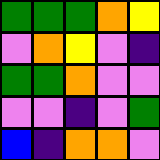[["green", "green", "green", "orange", "yellow"], ["violet", "orange", "yellow", "violet", "indigo"], ["green", "green", "orange", "violet", "violet"], ["violet", "violet", "indigo", "violet", "green"], ["blue", "indigo", "orange", "orange", "violet"]]